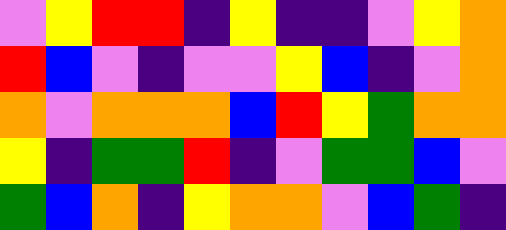[["violet", "yellow", "red", "red", "indigo", "yellow", "indigo", "indigo", "violet", "yellow", "orange"], ["red", "blue", "violet", "indigo", "violet", "violet", "yellow", "blue", "indigo", "violet", "orange"], ["orange", "violet", "orange", "orange", "orange", "blue", "red", "yellow", "green", "orange", "orange"], ["yellow", "indigo", "green", "green", "red", "indigo", "violet", "green", "green", "blue", "violet"], ["green", "blue", "orange", "indigo", "yellow", "orange", "orange", "violet", "blue", "green", "indigo"]]